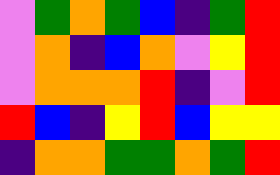[["violet", "green", "orange", "green", "blue", "indigo", "green", "red"], ["violet", "orange", "indigo", "blue", "orange", "violet", "yellow", "red"], ["violet", "orange", "orange", "orange", "red", "indigo", "violet", "red"], ["red", "blue", "indigo", "yellow", "red", "blue", "yellow", "yellow"], ["indigo", "orange", "orange", "green", "green", "orange", "green", "red"]]